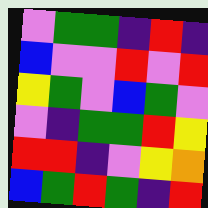[["violet", "green", "green", "indigo", "red", "indigo"], ["blue", "violet", "violet", "red", "violet", "red"], ["yellow", "green", "violet", "blue", "green", "violet"], ["violet", "indigo", "green", "green", "red", "yellow"], ["red", "red", "indigo", "violet", "yellow", "orange"], ["blue", "green", "red", "green", "indigo", "red"]]